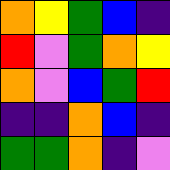[["orange", "yellow", "green", "blue", "indigo"], ["red", "violet", "green", "orange", "yellow"], ["orange", "violet", "blue", "green", "red"], ["indigo", "indigo", "orange", "blue", "indigo"], ["green", "green", "orange", "indigo", "violet"]]